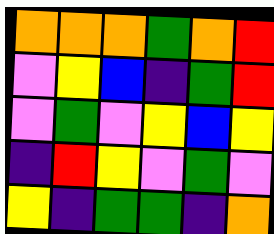[["orange", "orange", "orange", "green", "orange", "red"], ["violet", "yellow", "blue", "indigo", "green", "red"], ["violet", "green", "violet", "yellow", "blue", "yellow"], ["indigo", "red", "yellow", "violet", "green", "violet"], ["yellow", "indigo", "green", "green", "indigo", "orange"]]